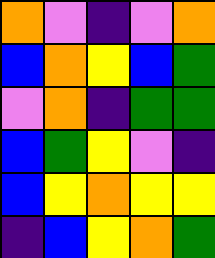[["orange", "violet", "indigo", "violet", "orange"], ["blue", "orange", "yellow", "blue", "green"], ["violet", "orange", "indigo", "green", "green"], ["blue", "green", "yellow", "violet", "indigo"], ["blue", "yellow", "orange", "yellow", "yellow"], ["indigo", "blue", "yellow", "orange", "green"]]